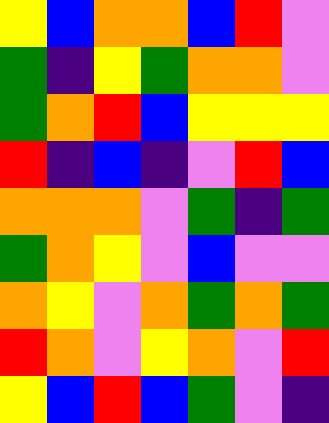[["yellow", "blue", "orange", "orange", "blue", "red", "violet"], ["green", "indigo", "yellow", "green", "orange", "orange", "violet"], ["green", "orange", "red", "blue", "yellow", "yellow", "yellow"], ["red", "indigo", "blue", "indigo", "violet", "red", "blue"], ["orange", "orange", "orange", "violet", "green", "indigo", "green"], ["green", "orange", "yellow", "violet", "blue", "violet", "violet"], ["orange", "yellow", "violet", "orange", "green", "orange", "green"], ["red", "orange", "violet", "yellow", "orange", "violet", "red"], ["yellow", "blue", "red", "blue", "green", "violet", "indigo"]]